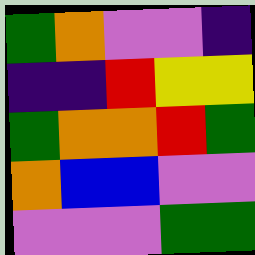[["green", "orange", "violet", "violet", "indigo"], ["indigo", "indigo", "red", "yellow", "yellow"], ["green", "orange", "orange", "red", "green"], ["orange", "blue", "blue", "violet", "violet"], ["violet", "violet", "violet", "green", "green"]]